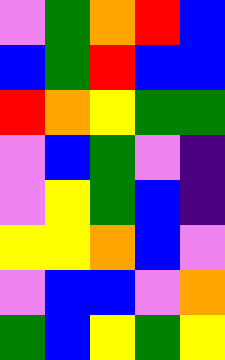[["violet", "green", "orange", "red", "blue"], ["blue", "green", "red", "blue", "blue"], ["red", "orange", "yellow", "green", "green"], ["violet", "blue", "green", "violet", "indigo"], ["violet", "yellow", "green", "blue", "indigo"], ["yellow", "yellow", "orange", "blue", "violet"], ["violet", "blue", "blue", "violet", "orange"], ["green", "blue", "yellow", "green", "yellow"]]